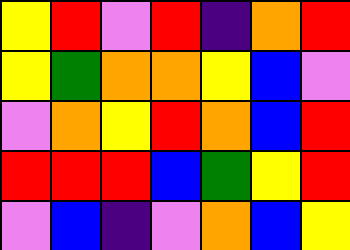[["yellow", "red", "violet", "red", "indigo", "orange", "red"], ["yellow", "green", "orange", "orange", "yellow", "blue", "violet"], ["violet", "orange", "yellow", "red", "orange", "blue", "red"], ["red", "red", "red", "blue", "green", "yellow", "red"], ["violet", "blue", "indigo", "violet", "orange", "blue", "yellow"]]